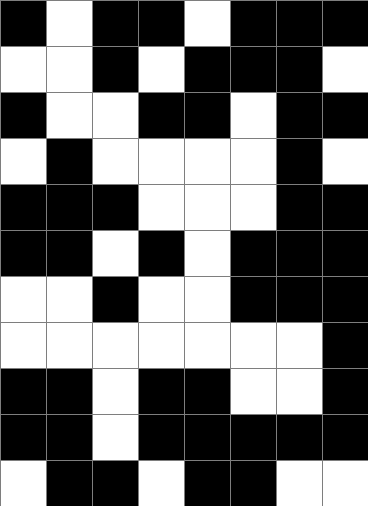[["black", "white", "black", "black", "white", "black", "black", "black"], ["white", "white", "black", "white", "black", "black", "black", "white"], ["black", "white", "white", "black", "black", "white", "black", "black"], ["white", "black", "white", "white", "white", "white", "black", "white"], ["black", "black", "black", "white", "white", "white", "black", "black"], ["black", "black", "white", "black", "white", "black", "black", "black"], ["white", "white", "black", "white", "white", "black", "black", "black"], ["white", "white", "white", "white", "white", "white", "white", "black"], ["black", "black", "white", "black", "black", "white", "white", "black"], ["black", "black", "white", "black", "black", "black", "black", "black"], ["white", "black", "black", "white", "black", "black", "white", "white"]]